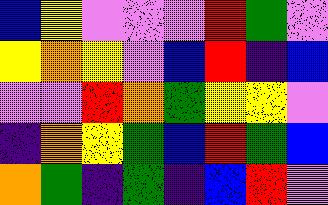[["blue", "yellow", "violet", "violet", "violet", "red", "green", "violet"], ["yellow", "orange", "yellow", "violet", "blue", "red", "indigo", "blue"], ["violet", "violet", "red", "orange", "green", "yellow", "yellow", "violet"], ["indigo", "orange", "yellow", "green", "blue", "red", "green", "blue"], ["orange", "green", "indigo", "green", "indigo", "blue", "red", "violet"]]